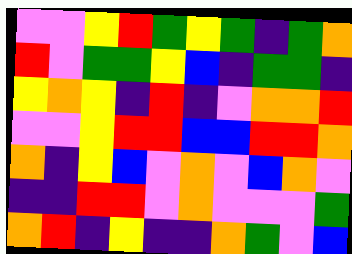[["violet", "violet", "yellow", "red", "green", "yellow", "green", "indigo", "green", "orange"], ["red", "violet", "green", "green", "yellow", "blue", "indigo", "green", "green", "indigo"], ["yellow", "orange", "yellow", "indigo", "red", "indigo", "violet", "orange", "orange", "red"], ["violet", "violet", "yellow", "red", "red", "blue", "blue", "red", "red", "orange"], ["orange", "indigo", "yellow", "blue", "violet", "orange", "violet", "blue", "orange", "violet"], ["indigo", "indigo", "red", "red", "violet", "orange", "violet", "violet", "violet", "green"], ["orange", "red", "indigo", "yellow", "indigo", "indigo", "orange", "green", "violet", "blue"]]